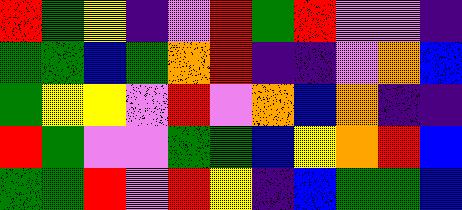[["red", "green", "yellow", "indigo", "violet", "red", "green", "red", "violet", "violet", "indigo"], ["green", "green", "blue", "green", "orange", "red", "indigo", "indigo", "violet", "orange", "blue"], ["green", "yellow", "yellow", "violet", "red", "violet", "orange", "blue", "orange", "indigo", "indigo"], ["red", "green", "violet", "violet", "green", "green", "blue", "yellow", "orange", "red", "blue"], ["green", "green", "red", "violet", "red", "yellow", "indigo", "blue", "green", "green", "blue"]]